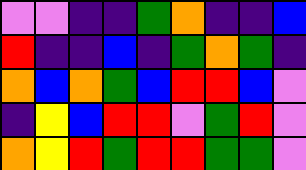[["violet", "violet", "indigo", "indigo", "green", "orange", "indigo", "indigo", "blue"], ["red", "indigo", "indigo", "blue", "indigo", "green", "orange", "green", "indigo"], ["orange", "blue", "orange", "green", "blue", "red", "red", "blue", "violet"], ["indigo", "yellow", "blue", "red", "red", "violet", "green", "red", "violet"], ["orange", "yellow", "red", "green", "red", "red", "green", "green", "violet"]]